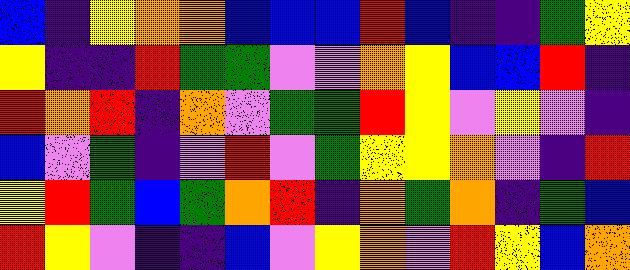[["blue", "indigo", "yellow", "orange", "orange", "blue", "blue", "blue", "red", "blue", "indigo", "indigo", "green", "yellow"], ["yellow", "indigo", "indigo", "red", "green", "green", "violet", "violet", "orange", "yellow", "blue", "blue", "red", "indigo"], ["red", "orange", "red", "indigo", "orange", "violet", "green", "green", "red", "yellow", "violet", "yellow", "violet", "indigo"], ["blue", "violet", "green", "indigo", "violet", "red", "violet", "green", "yellow", "yellow", "orange", "violet", "indigo", "red"], ["yellow", "red", "green", "blue", "green", "orange", "red", "indigo", "orange", "green", "orange", "indigo", "green", "blue"], ["red", "yellow", "violet", "indigo", "indigo", "blue", "violet", "yellow", "orange", "violet", "red", "yellow", "blue", "orange"]]